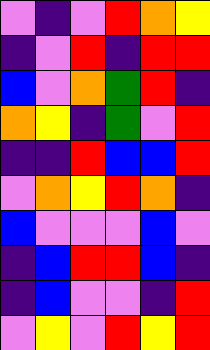[["violet", "indigo", "violet", "red", "orange", "yellow"], ["indigo", "violet", "red", "indigo", "red", "red"], ["blue", "violet", "orange", "green", "red", "indigo"], ["orange", "yellow", "indigo", "green", "violet", "red"], ["indigo", "indigo", "red", "blue", "blue", "red"], ["violet", "orange", "yellow", "red", "orange", "indigo"], ["blue", "violet", "violet", "violet", "blue", "violet"], ["indigo", "blue", "red", "red", "blue", "indigo"], ["indigo", "blue", "violet", "violet", "indigo", "red"], ["violet", "yellow", "violet", "red", "yellow", "red"]]